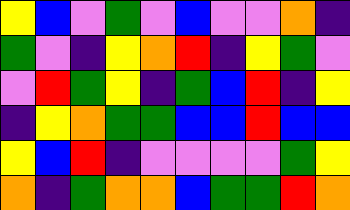[["yellow", "blue", "violet", "green", "violet", "blue", "violet", "violet", "orange", "indigo"], ["green", "violet", "indigo", "yellow", "orange", "red", "indigo", "yellow", "green", "violet"], ["violet", "red", "green", "yellow", "indigo", "green", "blue", "red", "indigo", "yellow"], ["indigo", "yellow", "orange", "green", "green", "blue", "blue", "red", "blue", "blue"], ["yellow", "blue", "red", "indigo", "violet", "violet", "violet", "violet", "green", "yellow"], ["orange", "indigo", "green", "orange", "orange", "blue", "green", "green", "red", "orange"]]